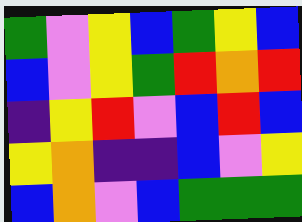[["green", "violet", "yellow", "blue", "green", "yellow", "blue"], ["blue", "violet", "yellow", "green", "red", "orange", "red"], ["indigo", "yellow", "red", "violet", "blue", "red", "blue"], ["yellow", "orange", "indigo", "indigo", "blue", "violet", "yellow"], ["blue", "orange", "violet", "blue", "green", "green", "green"]]